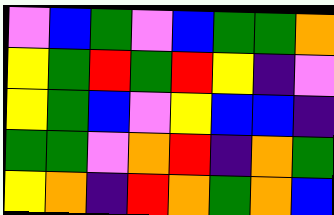[["violet", "blue", "green", "violet", "blue", "green", "green", "orange"], ["yellow", "green", "red", "green", "red", "yellow", "indigo", "violet"], ["yellow", "green", "blue", "violet", "yellow", "blue", "blue", "indigo"], ["green", "green", "violet", "orange", "red", "indigo", "orange", "green"], ["yellow", "orange", "indigo", "red", "orange", "green", "orange", "blue"]]